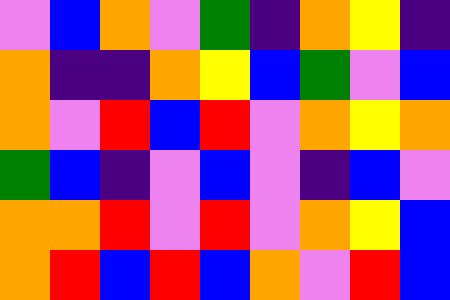[["violet", "blue", "orange", "violet", "green", "indigo", "orange", "yellow", "indigo"], ["orange", "indigo", "indigo", "orange", "yellow", "blue", "green", "violet", "blue"], ["orange", "violet", "red", "blue", "red", "violet", "orange", "yellow", "orange"], ["green", "blue", "indigo", "violet", "blue", "violet", "indigo", "blue", "violet"], ["orange", "orange", "red", "violet", "red", "violet", "orange", "yellow", "blue"], ["orange", "red", "blue", "red", "blue", "orange", "violet", "red", "blue"]]